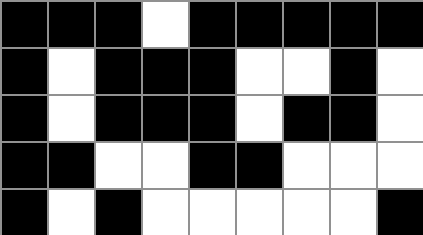[["black", "black", "black", "white", "black", "black", "black", "black", "black"], ["black", "white", "black", "black", "black", "white", "white", "black", "white"], ["black", "white", "black", "black", "black", "white", "black", "black", "white"], ["black", "black", "white", "white", "black", "black", "white", "white", "white"], ["black", "white", "black", "white", "white", "white", "white", "white", "black"]]